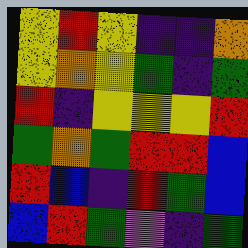[["yellow", "red", "yellow", "indigo", "indigo", "orange"], ["yellow", "orange", "yellow", "green", "indigo", "green"], ["red", "indigo", "yellow", "yellow", "yellow", "red"], ["green", "orange", "green", "red", "red", "blue"], ["red", "blue", "indigo", "red", "green", "blue"], ["blue", "red", "green", "violet", "indigo", "green"]]